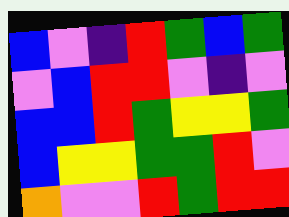[["blue", "violet", "indigo", "red", "green", "blue", "green"], ["violet", "blue", "red", "red", "violet", "indigo", "violet"], ["blue", "blue", "red", "green", "yellow", "yellow", "green"], ["blue", "yellow", "yellow", "green", "green", "red", "violet"], ["orange", "violet", "violet", "red", "green", "red", "red"]]